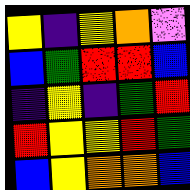[["yellow", "indigo", "yellow", "orange", "violet"], ["blue", "green", "red", "red", "blue"], ["indigo", "yellow", "indigo", "green", "red"], ["red", "yellow", "yellow", "red", "green"], ["blue", "yellow", "orange", "orange", "blue"]]